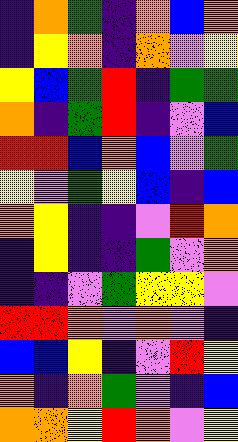[["indigo", "orange", "green", "indigo", "orange", "blue", "orange"], ["indigo", "yellow", "orange", "indigo", "orange", "violet", "yellow"], ["yellow", "blue", "green", "red", "indigo", "green", "green"], ["orange", "indigo", "green", "red", "indigo", "violet", "blue"], ["red", "red", "blue", "orange", "blue", "violet", "green"], ["yellow", "violet", "green", "yellow", "blue", "indigo", "blue"], ["orange", "yellow", "indigo", "indigo", "violet", "red", "orange"], ["indigo", "yellow", "indigo", "indigo", "green", "violet", "orange"], ["indigo", "indigo", "violet", "green", "yellow", "yellow", "violet"], ["red", "red", "orange", "violet", "orange", "violet", "indigo"], ["blue", "blue", "yellow", "indigo", "violet", "red", "yellow"], ["orange", "indigo", "orange", "green", "violet", "indigo", "blue"], ["orange", "orange", "yellow", "red", "orange", "violet", "yellow"]]